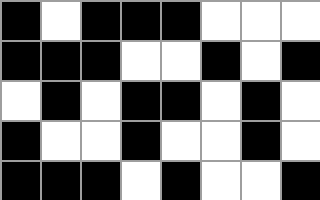[["black", "white", "black", "black", "black", "white", "white", "white"], ["black", "black", "black", "white", "white", "black", "white", "black"], ["white", "black", "white", "black", "black", "white", "black", "white"], ["black", "white", "white", "black", "white", "white", "black", "white"], ["black", "black", "black", "white", "black", "white", "white", "black"]]